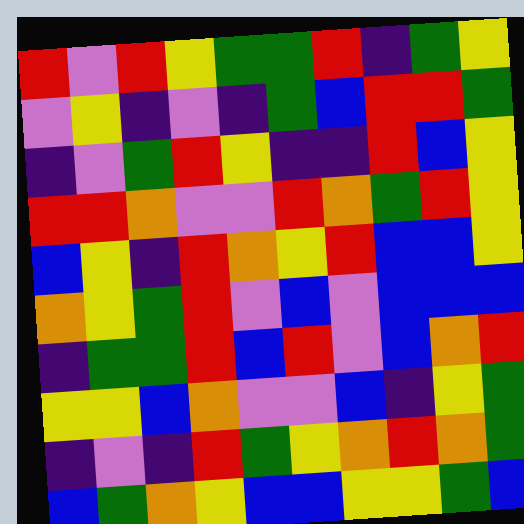[["red", "violet", "red", "yellow", "green", "green", "red", "indigo", "green", "yellow"], ["violet", "yellow", "indigo", "violet", "indigo", "green", "blue", "red", "red", "green"], ["indigo", "violet", "green", "red", "yellow", "indigo", "indigo", "red", "blue", "yellow"], ["red", "red", "orange", "violet", "violet", "red", "orange", "green", "red", "yellow"], ["blue", "yellow", "indigo", "red", "orange", "yellow", "red", "blue", "blue", "yellow"], ["orange", "yellow", "green", "red", "violet", "blue", "violet", "blue", "blue", "blue"], ["indigo", "green", "green", "red", "blue", "red", "violet", "blue", "orange", "red"], ["yellow", "yellow", "blue", "orange", "violet", "violet", "blue", "indigo", "yellow", "green"], ["indigo", "violet", "indigo", "red", "green", "yellow", "orange", "red", "orange", "green"], ["blue", "green", "orange", "yellow", "blue", "blue", "yellow", "yellow", "green", "blue"]]